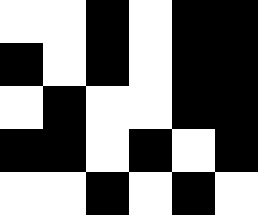[["white", "white", "black", "white", "black", "black"], ["black", "white", "black", "white", "black", "black"], ["white", "black", "white", "white", "black", "black"], ["black", "black", "white", "black", "white", "black"], ["white", "white", "black", "white", "black", "white"]]